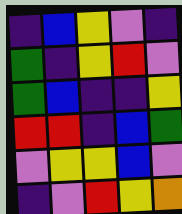[["indigo", "blue", "yellow", "violet", "indigo"], ["green", "indigo", "yellow", "red", "violet"], ["green", "blue", "indigo", "indigo", "yellow"], ["red", "red", "indigo", "blue", "green"], ["violet", "yellow", "yellow", "blue", "violet"], ["indigo", "violet", "red", "yellow", "orange"]]